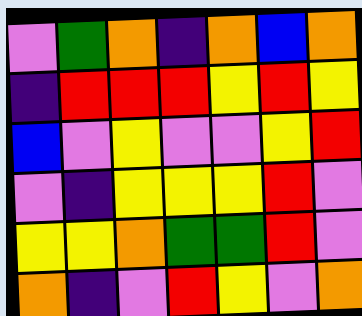[["violet", "green", "orange", "indigo", "orange", "blue", "orange"], ["indigo", "red", "red", "red", "yellow", "red", "yellow"], ["blue", "violet", "yellow", "violet", "violet", "yellow", "red"], ["violet", "indigo", "yellow", "yellow", "yellow", "red", "violet"], ["yellow", "yellow", "orange", "green", "green", "red", "violet"], ["orange", "indigo", "violet", "red", "yellow", "violet", "orange"]]